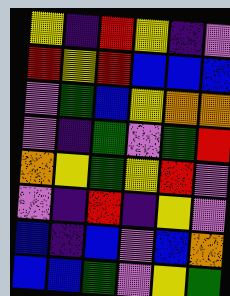[["yellow", "indigo", "red", "yellow", "indigo", "violet"], ["red", "yellow", "red", "blue", "blue", "blue"], ["violet", "green", "blue", "yellow", "orange", "orange"], ["violet", "indigo", "green", "violet", "green", "red"], ["orange", "yellow", "green", "yellow", "red", "violet"], ["violet", "indigo", "red", "indigo", "yellow", "violet"], ["blue", "indigo", "blue", "violet", "blue", "orange"], ["blue", "blue", "green", "violet", "yellow", "green"]]